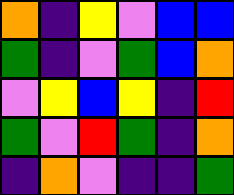[["orange", "indigo", "yellow", "violet", "blue", "blue"], ["green", "indigo", "violet", "green", "blue", "orange"], ["violet", "yellow", "blue", "yellow", "indigo", "red"], ["green", "violet", "red", "green", "indigo", "orange"], ["indigo", "orange", "violet", "indigo", "indigo", "green"]]